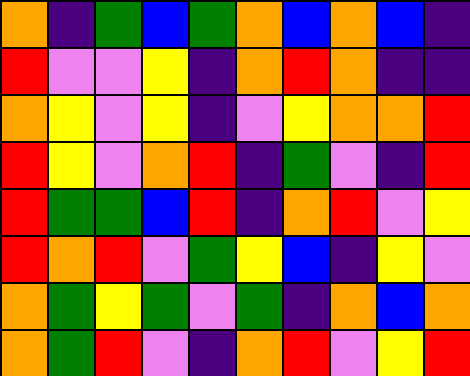[["orange", "indigo", "green", "blue", "green", "orange", "blue", "orange", "blue", "indigo"], ["red", "violet", "violet", "yellow", "indigo", "orange", "red", "orange", "indigo", "indigo"], ["orange", "yellow", "violet", "yellow", "indigo", "violet", "yellow", "orange", "orange", "red"], ["red", "yellow", "violet", "orange", "red", "indigo", "green", "violet", "indigo", "red"], ["red", "green", "green", "blue", "red", "indigo", "orange", "red", "violet", "yellow"], ["red", "orange", "red", "violet", "green", "yellow", "blue", "indigo", "yellow", "violet"], ["orange", "green", "yellow", "green", "violet", "green", "indigo", "orange", "blue", "orange"], ["orange", "green", "red", "violet", "indigo", "orange", "red", "violet", "yellow", "red"]]